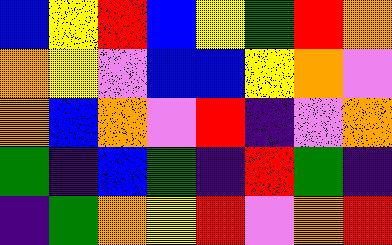[["blue", "yellow", "red", "blue", "yellow", "green", "red", "orange"], ["orange", "yellow", "violet", "blue", "blue", "yellow", "orange", "violet"], ["orange", "blue", "orange", "violet", "red", "indigo", "violet", "orange"], ["green", "indigo", "blue", "green", "indigo", "red", "green", "indigo"], ["indigo", "green", "orange", "yellow", "red", "violet", "orange", "red"]]